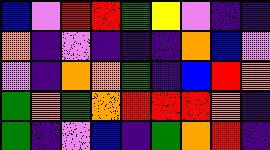[["blue", "violet", "red", "red", "green", "yellow", "violet", "indigo", "indigo"], ["orange", "indigo", "violet", "indigo", "indigo", "indigo", "orange", "blue", "violet"], ["violet", "indigo", "orange", "orange", "green", "indigo", "blue", "red", "orange"], ["green", "orange", "green", "orange", "red", "red", "red", "orange", "indigo"], ["green", "indigo", "violet", "blue", "indigo", "green", "orange", "red", "indigo"]]